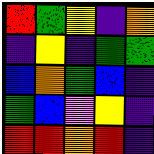[["red", "green", "yellow", "indigo", "orange"], ["indigo", "yellow", "indigo", "green", "green"], ["blue", "orange", "green", "blue", "indigo"], ["green", "blue", "violet", "yellow", "indigo"], ["red", "red", "orange", "red", "indigo"]]